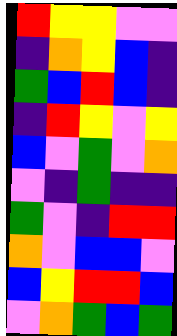[["red", "yellow", "yellow", "violet", "violet"], ["indigo", "orange", "yellow", "blue", "indigo"], ["green", "blue", "red", "blue", "indigo"], ["indigo", "red", "yellow", "violet", "yellow"], ["blue", "violet", "green", "violet", "orange"], ["violet", "indigo", "green", "indigo", "indigo"], ["green", "violet", "indigo", "red", "red"], ["orange", "violet", "blue", "blue", "violet"], ["blue", "yellow", "red", "red", "blue"], ["violet", "orange", "green", "blue", "green"]]